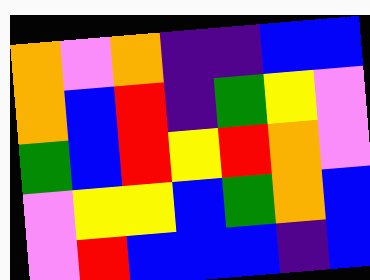[["orange", "violet", "orange", "indigo", "indigo", "blue", "blue"], ["orange", "blue", "red", "indigo", "green", "yellow", "violet"], ["green", "blue", "red", "yellow", "red", "orange", "violet"], ["violet", "yellow", "yellow", "blue", "green", "orange", "blue"], ["violet", "red", "blue", "blue", "blue", "indigo", "blue"]]